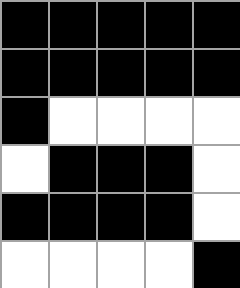[["black", "black", "black", "black", "black"], ["black", "black", "black", "black", "black"], ["black", "white", "white", "white", "white"], ["white", "black", "black", "black", "white"], ["black", "black", "black", "black", "white"], ["white", "white", "white", "white", "black"]]